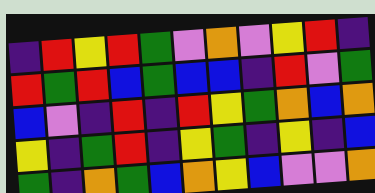[["indigo", "red", "yellow", "red", "green", "violet", "orange", "violet", "yellow", "red", "indigo"], ["red", "green", "red", "blue", "green", "blue", "blue", "indigo", "red", "violet", "green"], ["blue", "violet", "indigo", "red", "indigo", "red", "yellow", "green", "orange", "blue", "orange"], ["yellow", "indigo", "green", "red", "indigo", "yellow", "green", "indigo", "yellow", "indigo", "blue"], ["green", "indigo", "orange", "green", "blue", "orange", "yellow", "blue", "violet", "violet", "orange"]]